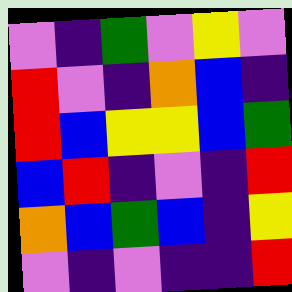[["violet", "indigo", "green", "violet", "yellow", "violet"], ["red", "violet", "indigo", "orange", "blue", "indigo"], ["red", "blue", "yellow", "yellow", "blue", "green"], ["blue", "red", "indigo", "violet", "indigo", "red"], ["orange", "blue", "green", "blue", "indigo", "yellow"], ["violet", "indigo", "violet", "indigo", "indigo", "red"]]